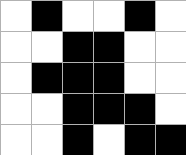[["white", "black", "white", "white", "black", "white"], ["white", "white", "black", "black", "white", "white"], ["white", "black", "black", "black", "white", "white"], ["white", "white", "black", "black", "black", "white"], ["white", "white", "black", "white", "black", "black"]]